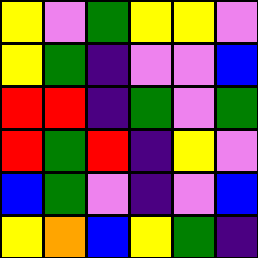[["yellow", "violet", "green", "yellow", "yellow", "violet"], ["yellow", "green", "indigo", "violet", "violet", "blue"], ["red", "red", "indigo", "green", "violet", "green"], ["red", "green", "red", "indigo", "yellow", "violet"], ["blue", "green", "violet", "indigo", "violet", "blue"], ["yellow", "orange", "blue", "yellow", "green", "indigo"]]